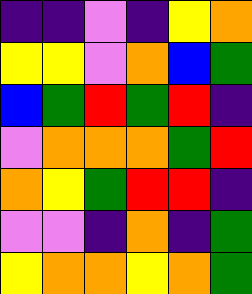[["indigo", "indigo", "violet", "indigo", "yellow", "orange"], ["yellow", "yellow", "violet", "orange", "blue", "green"], ["blue", "green", "red", "green", "red", "indigo"], ["violet", "orange", "orange", "orange", "green", "red"], ["orange", "yellow", "green", "red", "red", "indigo"], ["violet", "violet", "indigo", "orange", "indigo", "green"], ["yellow", "orange", "orange", "yellow", "orange", "green"]]